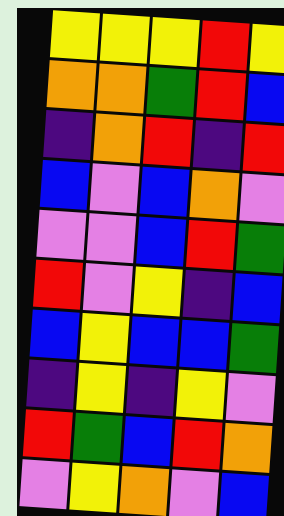[["yellow", "yellow", "yellow", "red", "yellow"], ["orange", "orange", "green", "red", "blue"], ["indigo", "orange", "red", "indigo", "red"], ["blue", "violet", "blue", "orange", "violet"], ["violet", "violet", "blue", "red", "green"], ["red", "violet", "yellow", "indigo", "blue"], ["blue", "yellow", "blue", "blue", "green"], ["indigo", "yellow", "indigo", "yellow", "violet"], ["red", "green", "blue", "red", "orange"], ["violet", "yellow", "orange", "violet", "blue"]]